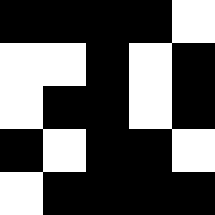[["black", "black", "black", "black", "white"], ["white", "white", "black", "white", "black"], ["white", "black", "black", "white", "black"], ["black", "white", "black", "black", "white"], ["white", "black", "black", "black", "black"]]